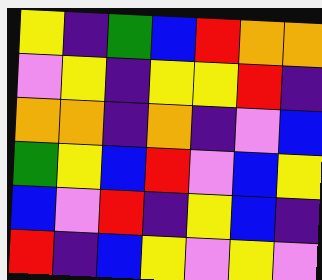[["yellow", "indigo", "green", "blue", "red", "orange", "orange"], ["violet", "yellow", "indigo", "yellow", "yellow", "red", "indigo"], ["orange", "orange", "indigo", "orange", "indigo", "violet", "blue"], ["green", "yellow", "blue", "red", "violet", "blue", "yellow"], ["blue", "violet", "red", "indigo", "yellow", "blue", "indigo"], ["red", "indigo", "blue", "yellow", "violet", "yellow", "violet"]]